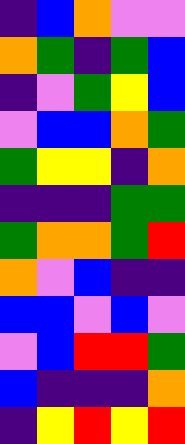[["indigo", "blue", "orange", "violet", "violet"], ["orange", "green", "indigo", "green", "blue"], ["indigo", "violet", "green", "yellow", "blue"], ["violet", "blue", "blue", "orange", "green"], ["green", "yellow", "yellow", "indigo", "orange"], ["indigo", "indigo", "indigo", "green", "green"], ["green", "orange", "orange", "green", "red"], ["orange", "violet", "blue", "indigo", "indigo"], ["blue", "blue", "violet", "blue", "violet"], ["violet", "blue", "red", "red", "green"], ["blue", "indigo", "indigo", "indigo", "orange"], ["indigo", "yellow", "red", "yellow", "red"]]